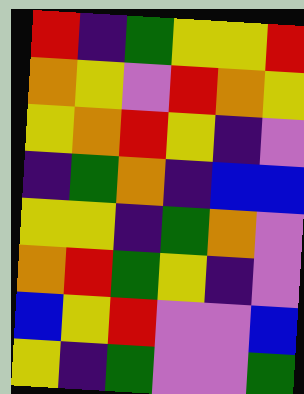[["red", "indigo", "green", "yellow", "yellow", "red"], ["orange", "yellow", "violet", "red", "orange", "yellow"], ["yellow", "orange", "red", "yellow", "indigo", "violet"], ["indigo", "green", "orange", "indigo", "blue", "blue"], ["yellow", "yellow", "indigo", "green", "orange", "violet"], ["orange", "red", "green", "yellow", "indigo", "violet"], ["blue", "yellow", "red", "violet", "violet", "blue"], ["yellow", "indigo", "green", "violet", "violet", "green"]]